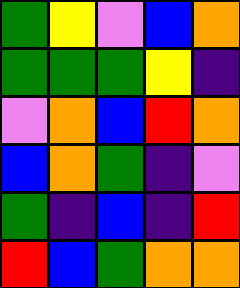[["green", "yellow", "violet", "blue", "orange"], ["green", "green", "green", "yellow", "indigo"], ["violet", "orange", "blue", "red", "orange"], ["blue", "orange", "green", "indigo", "violet"], ["green", "indigo", "blue", "indigo", "red"], ["red", "blue", "green", "orange", "orange"]]